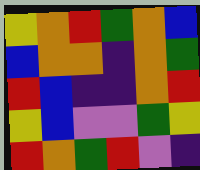[["yellow", "orange", "red", "green", "orange", "blue"], ["blue", "orange", "orange", "indigo", "orange", "green"], ["red", "blue", "indigo", "indigo", "orange", "red"], ["yellow", "blue", "violet", "violet", "green", "yellow"], ["red", "orange", "green", "red", "violet", "indigo"]]